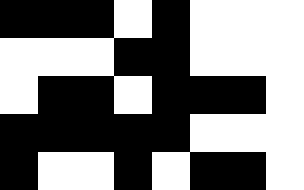[["black", "black", "black", "white", "black", "white", "white", "white"], ["white", "white", "white", "black", "black", "white", "white", "white"], ["white", "black", "black", "white", "black", "black", "black", "white"], ["black", "black", "black", "black", "black", "white", "white", "white"], ["black", "white", "white", "black", "white", "black", "black", "white"]]